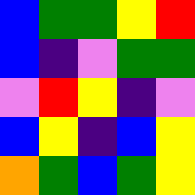[["blue", "green", "green", "yellow", "red"], ["blue", "indigo", "violet", "green", "green"], ["violet", "red", "yellow", "indigo", "violet"], ["blue", "yellow", "indigo", "blue", "yellow"], ["orange", "green", "blue", "green", "yellow"]]